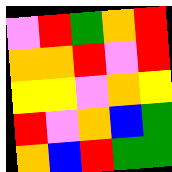[["violet", "red", "green", "orange", "red"], ["orange", "orange", "red", "violet", "red"], ["yellow", "yellow", "violet", "orange", "yellow"], ["red", "violet", "orange", "blue", "green"], ["orange", "blue", "red", "green", "green"]]